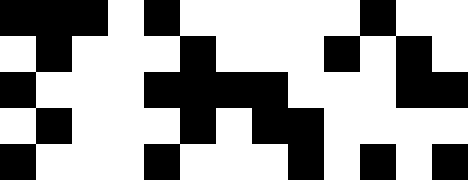[["black", "black", "black", "white", "black", "white", "white", "white", "white", "white", "black", "white", "white"], ["white", "black", "white", "white", "white", "black", "white", "white", "white", "black", "white", "black", "white"], ["black", "white", "white", "white", "black", "black", "black", "black", "white", "white", "white", "black", "black"], ["white", "black", "white", "white", "white", "black", "white", "black", "black", "white", "white", "white", "white"], ["black", "white", "white", "white", "black", "white", "white", "white", "black", "white", "black", "white", "black"]]